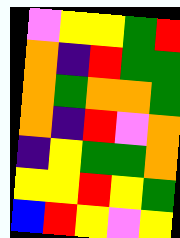[["violet", "yellow", "yellow", "green", "red"], ["orange", "indigo", "red", "green", "green"], ["orange", "green", "orange", "orange", "green"], ["orange", "indigo", "red", "violet", "orange"], ["indigo", "yellow", "green", "green", "orange"], ["yellow", "yellow", "red", "yellow", "green"], ["blue", "red", "yellow", "violet", "yellow"]]